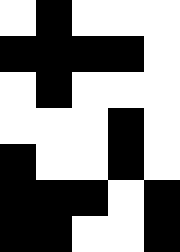[["white", "black", "white", "white", "white"], ["black", "black", "black", "black", "white"], ["white", "black", "white", "white", "white"], ["white", "white", "white", "black", "white"], ["black", "white", "white", "black", "white"], ["black", "black", "black", "white", "black"], ["black", "black", "white", "white", "black"]]